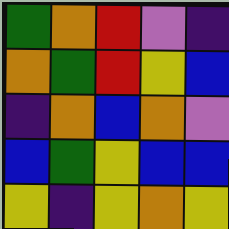[["green", "orange", "red", "violet", "indigo"], ["orange", "green", "red", "yellow", "blue"], ["indigo", "orange", "blue", "orange", "violet"], ["blue", "green", "yellow", "blue", "blue"], ["yellow", "indigo", "yellow", "orange", "yellow"]]